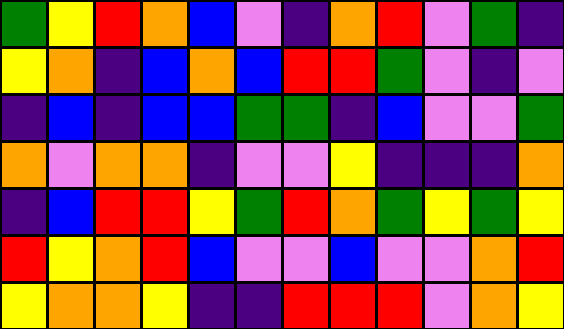[["green", "yellow", "red", "orange", "blue", "violet", "indigo", "orange", "red", "violet", "green", "indigo"], ["yellow", "orange", "indigo", "blue", "orange", "blue", "red", "red", "green", "violet", "indigo", "violet"], ["indigo", "blue", "indigo", "blue", "blue", "green", "green", "indigo", "blue", "violet", "violet", "green"], ["orange", "violet", "orange", "orange", "indigo", "violet", "violet", "yellow", "indigo", "indigo", "indigo", "orange"], ["indigo", "blue", "red", "red", "yellow", "green", "red", "orange", "green", "yellow", "green", "yellow"], ["red", "yellow", "orange", "red", "blue", "violet", "violet", "blue", "violet", "violet", "orange", "red"], ["yellow", "orange", "orange", "yellow", "indigo", "indigo", "red", "red", "red", "violet", "orange", "yellow"]]